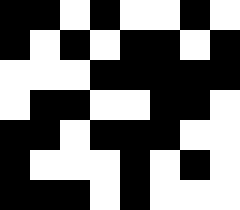[["black", "black", "white", "black", "white", "white", "black", "white"], ["black", "white", "black", "white", "black", "black", "white", "black"], ["white", "white", "white", "black", "black", "black", "black", "black"], ["white", "black", "black", "white", "white", "black", "black", "white"], ["black", "black", "white", "black", "black", "black", "white", "white"], ["black", "white", "white", "white", "black", "white", "black", "white"], ["black", "black", "black", "white", "black", "white", "white", "white"]]